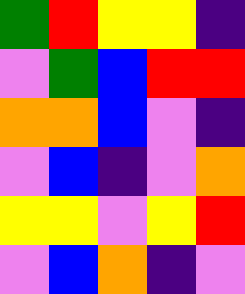[["green", "red", "yellow", "yellow", "indigo"], ["violet", "green", "blue", "red", "red"], ["orange", "orange", "blue", "violet", "indigo"], ["violet", "blue", "indigo", "violet", "orange"], ["yellow", "yellow", "violet", "yellow", "red"], ["violet", "blue", "orange", "indigo", "violet"]]